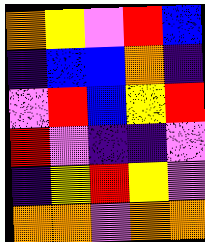[["orange", "yellow", "violet", "red", "blue"], ["indigo", "blue", "blue", "orange", "indigo"], ["violet", "red", "blue", "yellow", "red"], ["red", "violet", "indigo", "indigo", "violet"], ["indigo", "yellow", "red", "yellow", "violet"], ["orange", "orange", "violet", "orange", "orange"]]